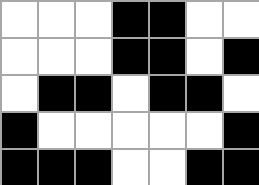[["white", "white", "white", "black", "black", "white", "white"], ["white", "white", "white", "black", "black", "white", "black"], ["white", "black", "black", "white", "black", "black", "white"], ["black", "white", "white", "white", "white", "white", "black"], ["black", "black", "black", "white", "white", "black", "black"]]